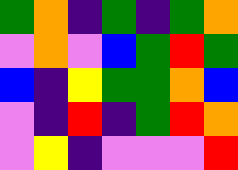[["green", "orange", "indigo", "green", "indigo", "green", "orange"], ["violet", "orange", "violet", "blue", "green", "red", "green"], ["blue", "indigo", "yellow", "green", "green", "orange", "blue"], ["violet", "indigo", "red", "indigo", "green", "red", "orange"], ["violet", "yellow", "indigo", "violet", "violet", "violet", "red"]]